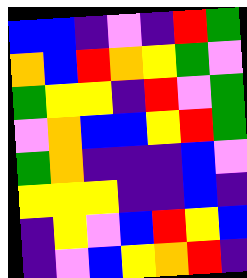[["blue", "blue", "indigo", "violet", "indigo", "red", "green"], ["orange", "blue", "red", "orange", "yellow", "green", "violet"], ["green", "yellow", "yellow", "indigo", "red", "violet", "green"], ["violet", "orange", "blue", "blue", "yellow", "red", "green"], ["green", "orange", "indigo", "indigo", "indigo", "blue", "violet"], ["yellow", "yellow", "yellow", "indigo", "indigo", "blue", "indigo"], ["indigo", "yellow", "violet", "blue", "red", "yellow", "blue"], ["indigo", "violet", "blue", "yellow", "orange", "red", "indigo"]]